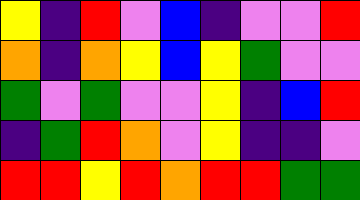[["yellow", "indigo", "red", "violet", "blue", "indigo", "violet", "violet", "red"], ["orange", "indigo", "orange", "yellow", "blue", "yellow", "green", "violet", "violet"], ["green", "violet", "green", "violet", "violet", "yellow", "indigo", "blue", "red"], ["indigo", "green", "red", "orange", "violet", "yellow", "indigo", "indigo", "violet"], ["red", "red", "yellow", "red", "orange", "red", "red", "green", "green"]]